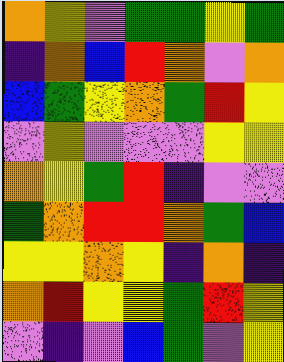[["orange", "yellow", "violet", "green", "green", "yellow", "green"], ["indigo", "orange", "blue", "red", "orange", "violet", "orange"], ["blue", "green", "yellow", "orange", "green", "red", "yellow"], ["violet", "yellow", "violet", "violet", "violet", "yellow", "yellow"], ["orange", "yellow", "green", "red", "indigo", "violet", "violet"], ["green", "orange", "red", "red", "orange", "green", "blue"], ["yellow", "yellow", "orange", "yellow", "indigo", "orange", "indigo"], ["orange", "red", "yellow", "yellow", "green", "red", "yellow"], ["violet", "indigo", "violet", "blue", "green", "violet", "yellow"]]